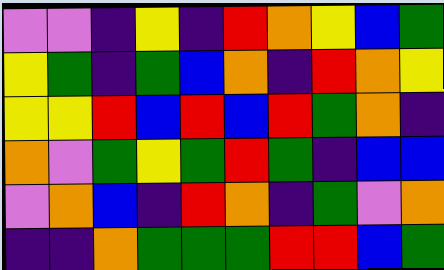[["violet", "violet", "indigo", "yellow", "indigo", "red", "orange", "yellow", "blue", "green"], ["yellow", "green", "indigo", "green", "blue", "orange", "indigo", "red", "orange", "yellow"], ["yellow", "yellow", "red", "blue", "red", "blue", "red", "green", "orange", "indigo"], ["orange", "violet", "green", "yellow", "green", "red", "green", "indigo", "blue", "blue"], ["violet", "orange", "blue", "indigo", "red", "orange", "indigo", "green", "violet", "orange"], ["indigo", "indigo", "orange", "green", "green", "green", "red", "red", "blue", "green"]]